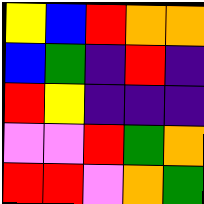[["yellow", "blue", "red", "orange", "orange"], ["blue", "green", "indigo", "red", "indigo"], ["red", "yellow", "indigo", "indigo", "indigo"], ["violet", "violet", "red", "green", "orange"], ["red", "red", "violet", "orange", "green"]]